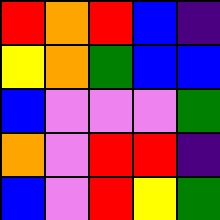[["red", "orange", "red", "blue", "indigo"], ["yellow", "orange", "green", "blue", "blue"], ["blue", "violet", "violet", "violet", "green"], ["orange", "violet", "red", "red", "indigo"], ["blue", "violet", "red", "yellow", "green"]]